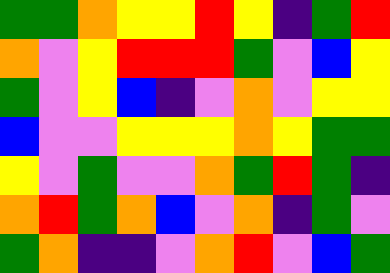[["green", "green", "orange", "yellow", "yellow", "red", "yellow", "indigo", "green", "red"], ["orange", "violet", "yellow", "red", "red", "red", "green", "violet", "blue", "yellow"], ["green", "violet", "yellow", "blue", "indigo", "violet", "orange", "violet", "yellow", "yellow"], ["blue", "violet", "violet", "yellow", "yellow", "yellow", "orange", "yellow", "green", "green"], ["yellow", "violet", "green", "violet", "violet", "orange", "green", "red", "green", "indigo"], ["orange", "red", "green", "orange", "blue", "violet", "orange", "indigo", "green", "violet"], ["green", "orange", "indigo", "indigo", "violet", "orange", "red", "violet", "blue", "green"]]